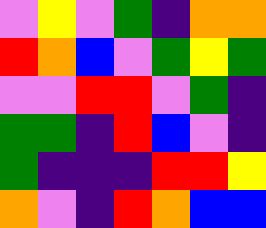[["violet", "yellow", "violet", "green", "indigo", "orange", "orange"], ["red", "orange", "blue", "violet", "green", "yellow", "green"], ["violet", "violet", "red", "red", "violet", "green", "indigo"], ["green", "green", "indigo", "red", "blue", "violet", "indigo"], ["green", "indigo", "indigo", "indigo", "red", "red", "yellow"], ["orange", "violet", "indigo", "red", "orange", "blue", "blue"]]